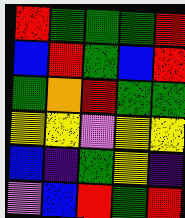[["red", "green", "green", "green", "red"], ["blue", "red", "green", "blue", "red"], ["green", "orange", "red", "green", "green"], ["yellow", "yellow", "violet", "yellow", "yellow"], ["blue", "indigo", "green", "yellow", "indigo"], ["violet", "blue", "red", "green", "red"]]